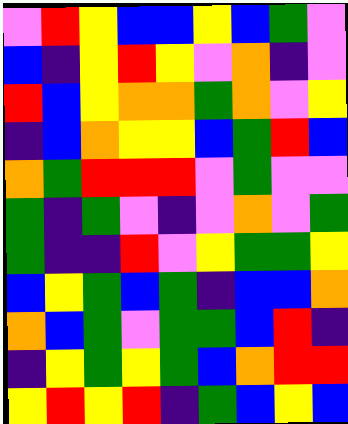[["violet", "red", "yellow", "blue", "blue", "yellow", "blue", "green", "violet"], ["blue", "indigo", "yellow", "red", "yellow", "violet", "orange", "indigo", "violet"], ["red", "blue", "yellow", "orange", "orange", "green", "orange", "violet", "yellow"], ["indigo", "blue", "orange", "yellow", "yellow", "blue", "green", "red", "blue"], ["orange", "green", "red", "red", "red", "violet", "green", "violet", "violet"], ["green", "indigo", "green", "violet", "indigo", "violet", "orange", "violet", "green"], ["green", "indigo", "indigo", "red", "violet", "yellow", "green", "green", "yellow"], ["blue", "yellow", "green", "blue", "green", "indigo", "blue", "blue", "orange"], ["orange", "blue", "green", "violet", "green", "green", "blue", "red", "indigo"], ["indigo", "yellow", "green", "yellow", "green", "blue", "orange", "red", "red"], ["yellow", "red", "yellow", "red", "indigo", "green", "blue", "yellow", "blue"]]